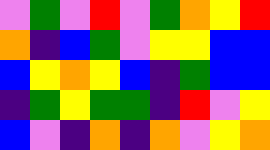[["violet", "green", "violet", "red", "violet", "green", "orange", "yellow", "red"], ["orange", "indigo", "blue", "green", "violet", "yellow", "yellow", "blue", "blue"], ["blue", "yellow", "orange", "yellow", "blue", "indigo", "green", "blue", "blue"], ["indigo", "green", "yellow", "green", "green", "indigo", "red", "violet", "yellow"], ["blue", "violet", "indigo", "orange", "indigo", "orange", "violet", "yellow", "orange"]]